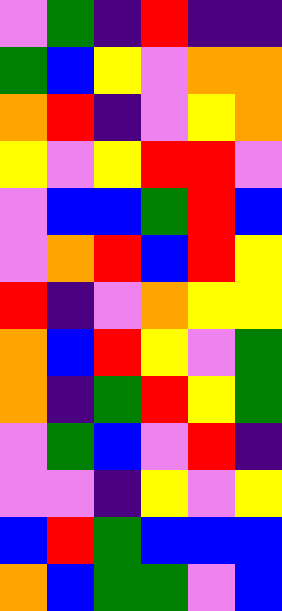[["violet", "green", "indigo", "red", "indigo", "indigo"], ["green", "blue", "yellow", "violet", "orange", "orange"], ["orange", "red", "indigo", "violet", "yellow", "orange"], ["yellow", "violet", "yellow", "red", "red", "violet"], ["violet", "blue", "blue", "green", "red", "blue"], ["violet", "orange", "red", "blue", "red", "yellow"], ["red", "indigo", "violet", "orange", "yellow", "yellow"], ["orange", "blue", "red", "yellow", "violet", "green"], ["orange", "indigo", "green", "red", "yellow", "green"], ["violet", "green", "blue", "violet", "red", "indigo"], ["violet", "violet", "indigo", "yellow", "violet", "yellow"], ["blue", "red", "green", "blue", "blue", "blue"], ["orange", "blue", "green", "green", "violet", "blue"]]